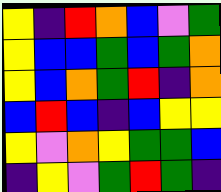[["yellow", "indigo", "red", "orange", "blue", "violet", "green"], ["yellow", "blue", "blue", "green", "blue", "green", "orange"], ["yellow", "blue", "orange", "green", "red", "indigo", "orange"], ["blue", "red", "blue", "indigo", "blue", "yellow", "yellow"], ["yellow", "violet", "orange", "yellow", "green", "green", "blue"], ["indigo", "yellow", "violet", "green", "red", "green", "indigo"]]